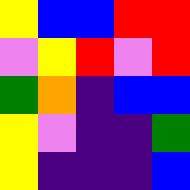[["yellow", "blue", "blue", "red", "red"], ["violet", "yellow", "red", "violet", "red"], ["green", "orange", "indigo", "blue", "blue"], ["yellow", "violet", "indigo", "indigo", "green"], ["yellow", "indigo", "indigo", "indigo", "blue"]]